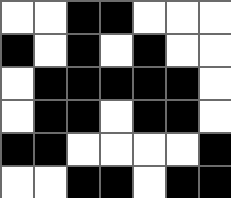[["white", "white", "black", "black", "white", "white", "white"], ["black", "white", "black", "white", "black", "white", "white"], ["white", "black", "black", "black", "black", "black", "white"], ["white", "black", "black", "white", "black", "black", "white"], ["black", "black", "white", "white", "white", "white", "black"], ["white", "white", "black", "black", "white", "black", "black"]]